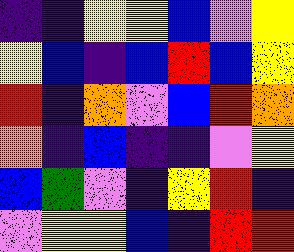[["indigo", "indigo", "yellow", "yellow", "blue", "violet", "yellow"], ["yellow", "blue", "indigo", "blue", "red", "blue", "yellow"], ["red", "indigo", "orange", "violet", "blue", "red", "orange"], ["orange", "indigo", "blue", "indigo", "indigo", "violet", "yellow"], ["blue", "green", "violet", "indigo", "yellow", "red", "indigo"], ["violet", "yellow", "yellow", "blue", "indigo", "red", "red"]]